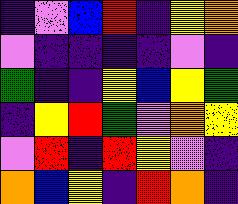[["indigo", "violet", "blue", "red", "indigo", "yellow", "orange"], ["violet", "indigo", "indigo", "indigo", "indigo", "violet", "indigo"], ["green", "indigo", "indigo", "yellow", "blue", "yellow", "green"], ["indigo", "yellow", "red", "green", "violet", "orange", "yellow"], ["violet", "red", "indigo", "red", "yellow", "violet", "indigo"], ["orange", "blue", "yellow", "indigo", "red", "orange", "indigo"]]